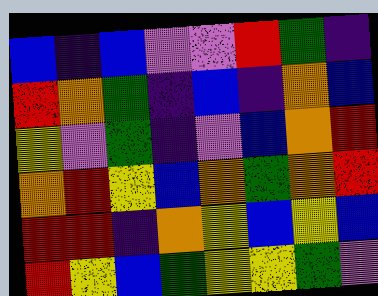[["blue", "indigo", "blue", "violet", "violet", "red", "green", "indigo"], ["red", "orange", "green", "indigo", "blue", "indigo", "orange", "blue"], ["yellow", "violet", "green", "indigo", "violet", "blue", "orange", "red"], ["orange", "red", "yellow", "blue", "orange", "green", "orange", "red"], ["red", "red", "indigo", "orange", "yellow", "blue", "yellow", "blue"], ["red", "yellow", "blue", "green", "yellow", "yellow", "green", "violet"]]